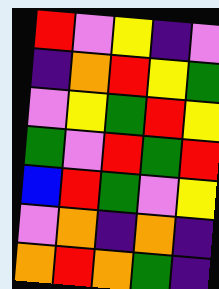[["red", "violet", "yellow", "indigo", "violet"], ["indigo", "orange", "red", "yellow", "green"], ["violet", "yellow", "green", "red", "yellow"], ["green", "violet", "red", "green", "red"], ["blue", "red", "green", "violet", "yellow"], ["violet", "orange", "indigo", "orange", "indigo"], ["orange", "red", "orange", "green", "indigo"]]